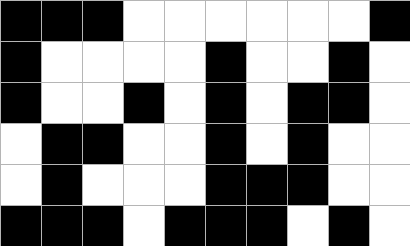[["black", "black", "black", "white", "white", "white", "white", "white", "white", "black"], ["black", "white", "white", "white", "white", "black", "white", "white", "black", "white"], ["black", "white", "white", "black", "white", "black", "white", "black", "black", "white"], ["white", "black", "black", "white", "white", "black", "white", "black", "white", "white"], ["white", "black", "white", "white", "white", "black", "black", "black", "white", "white"], ["black", "black", "black", "white", "black", "black", "black", "white", "black", "white"]]